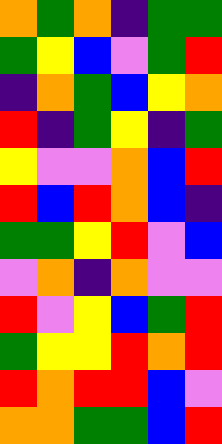[["orange", "green", "orange", "indigo", "green", "green"], ["green", "yellow", "blue", "violet", "green", "red"], ["indigo", "orange", "green", "blue", "yellow", "orange"], ["red", "indigo", "green", "yellow", "indigo", "green"], ["yellow", "violet", "violet", "orange", "blue", "red"], ["red", "blue", "red", "orange", "blue", "indigo"], ["green", "green", "yellow", "red", "violet", "blue"], ["violet", "orange", "indigo", "orange", "violet", "violet"], ["red", "violet", "yellow", "blue", "green", "red"], ["green", "yellow", "yellow", "red", "orange", "red"], ["red", "orange", "red", "red", "blue", "violet"], ["orange", "orange", "green", "green", "blue", "red"]]